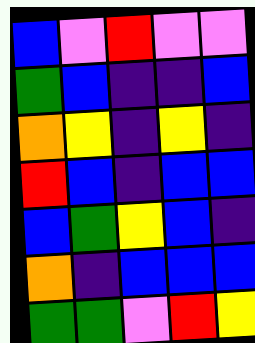[["blue", "violet", "red", "violet", "violet"], ["green", "blue", "indigo", "indigo", "blue"], ["orange", "yellow", "indigo", "yellow", "indigo"], ["red", "blue", "indigo", "blue", "blue"], ["blue", "green", "yellow", "blue", "indigo"], ["orange", "indigo", "blue", "blue", "blue"], ["green", "green", "violet", "red", "yellow"]]